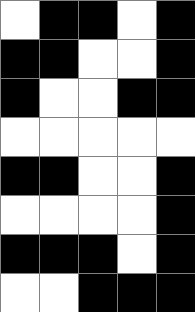[["white", "black", "black", "white", "black"], ["black", "black", "white", "white", "black"], ["black", "white", "white", "black", "black"], ["white", "white", "white", "white", "white"], ["black", "black", "white", "white", "black"], ["white", "white", "white", "white", "black"], ["black", "black", "black", "white", "black"], ["white", "white", "black", "black", "black"]]